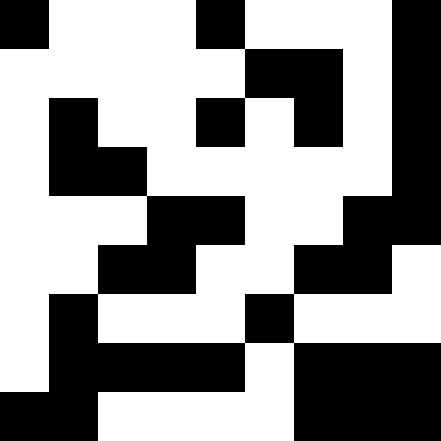[["black", "white", "white", "white", "black", "white", "white", "white", "black"], ["white", "white", "white", "white", "white", "black", "black", "white", "black"], ["white", "black", "white", "white", "black", "white", "black", "white", "black"], ["white", "black", "black", "white", "white", "white", "white", "white", "black"], ["white", "white", "white", "black", "black", "white", "white", "black", "black"], ["white", "white", "black", "black", "white", "white", "black", "black", "white"], ["white", "black", "white", "white", "white", "black", "white", "white", "white"], ["white", "black", "black", "black", "black", "white", "black", "black", "black"], ["black", "black", "white", "white", "white", "white", "black", "black", "black"]]